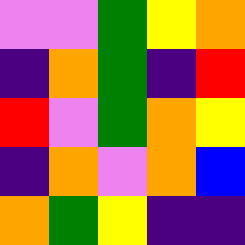[["violet", "violet", "green", "yellow", "orange"], ["indigo", "orange", "green", "indigo", "red"], ["red", "violet", "green", "orange", "yellow"], ["indigo", "orange", "violet", "orange", "blue"], ["orange", "green", "yellow", "indigo", "indigo"]]